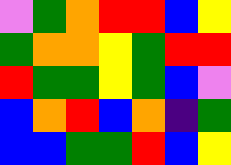[["violet", "green", "orange", "red", "red", "blue", "yellow"], ["green", "orange", "orange", "yellow", "green", "red", "red"], ["red", "green", "green", "yellow", "green", "blue", "violet"], ["blue", "orange", "red", "blue", "orange", "indigo", "green"], ["blue", "blue", "green", "green", "red", "blue", "yellow"]]